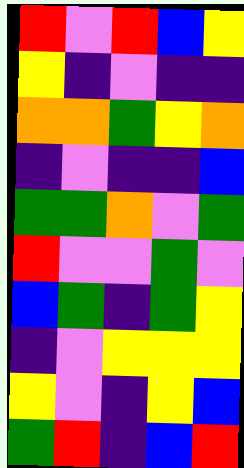[["red", "violet", "red", "blue", "yellow"], ["yellow", "indigo", "violet", "indigo", "indigo"], ["orange", "orange", "green", "yellow", "orange"], ["indigo", "violet", "indigo", "indigo", "blue"], ["green", "green", "orange", "violet", "green"], ["red", "violet", "violet", "green", "violet"], ["blue", "green", "indigo", "green", "yellow"], ["indigo", "violet", "yellow", "yellow", "yellow"], ["yellow", "violet", "indigo", "yellow", "blue"], ["green", "red", "indigo", "blue", "red"]]